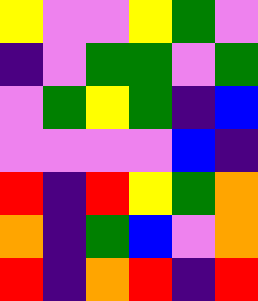[["yellow", "violet", "violet", "yellow", "green", "violet"], ["indigo", "violet", "green", "green", "violet", "green"], ["violet", "green", "yellow", "green", "indigo", "blue"], ["violet", "violet", "violet", "violet", "blue", "indigo"], ["red", "indigo", "red", "yellow", "green", "orange"], ["orange", "indigo", "green", "blue", "violet", "orange"], ["red", "indigo", "orange", "red", "indigo", "red"]]